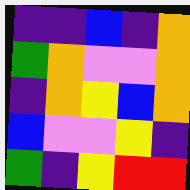[["indigo", "indigo", "blue", "indigo", "orange"], ["green", "orange", "violet", "violet", "orange"], ["indigo", "orange", "yellow", "blue", "orange"], ["blue", "violet", "violet", "yellow", "indigo"], ["green", "indigo", "yellow", "red", "red"]]